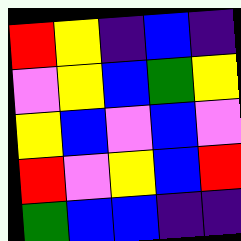[["red", "yellow", "indigo", "blue", "indigo"], ["violet", "yellow", "blue", "green", "yellow"], ["yellow", "blue", "violet", "blue", "violet"], ["red", "violet", "yellow", "blue", "red"], ["green", "blue", "blue", "indigo", "indigo"]]